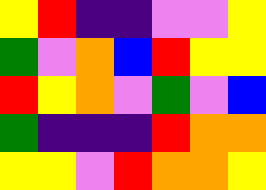[["yellow", "red", "indigo", "indigo", "violet", "violet", "yellow"], ["green", "violet", "orange", "blue", "red", "yellow", "yellow"], ["red", "yellow", "orange", "violet", "green", "violet", "blue"], ["green", "indigo", "indigo", "indigo", "red", "orange", "orange"], ["yellow", "yellow", "violet", "red", "orange", "orange", "yellow"]]